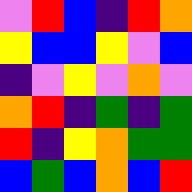[["violet", "red", "blue", "indigo", "red", "orange"], ["yellow", "blue", "blue", "yellow", "violet", "blue"], ["indigo", "violet", "yellow", "violet", "orange", "violet"], ["orange", "red", "indigo", "green", "indigo", "green"], ["red", "indigo", "yellow", "orange", "green", "green"], ["blue", "green", "blue", "orange", "blue", "red"]]